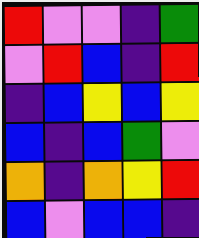[["red", "violet", "violet", "indigo", "green"], ["violet", "red", "blue", "indigo", "red"], ["indigo", "blue", "yellow", "blue", "yellow"], ["blue", "indigo", "blue", "green", "violet"], ["orange", "indigo", "orange", "yellow", "red"], ["blue", "violet", "blue", "blue", "indigo"]]